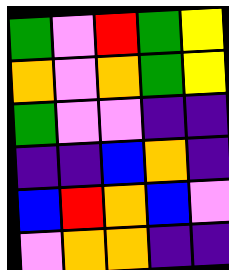[["green", "violet", "red", "green", "yellow"], ["orange", "violet", "orange", "green", "yellow"], ["green", "violet", "violet", "indigo", "indigo"], ["indigo", "indigo", "blue", "orange", "indigo"], ["blue", "red", "orange", "blue", "violet"], ["violet", "orange", "orange", "indigo", "indigo"]]